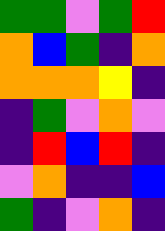[["green", "green", "violet", "green", "red"], ["orange", "blue", "green", "indigo", "orange"], ["orange", "orange", "orange", "yellow", "indigo"], ["indigo", "green", "violet", "orange", "violet"], ["indigo", "red", "blue", "red", "indigo"], ["violet", "orange", "indigo", "indigo", "blue"], ["green", "indigo", "violet", "orange", "indigo"]]